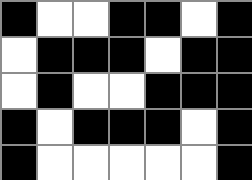[["black", "white", "white", "black", "black", "white", "black"], ["white", "black", "black", "black", "white", "black", "black"], ["white", "black", "white", "white", "black", "black", "black"], ["black", "white", "black", "black", "black", "white", "black"], ["black", "white", "white", "white", "white", "white", "black"]]